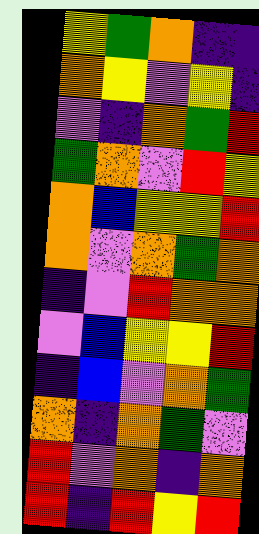[["yellow", "green", "orange", "indigo", "indigo"], ["orange", "yellow", "violet", "yellow", "indigo"], ["violet", "indigo", "orange", "green", "red"], ["green", "orange", "violet", "red", "yellow"], ["orange", "blue", "yellow", "yellow", "red"], ["orange", "violet", "orange", "green", "orange"], ["indigo", "violet", "red", "orange", "orange"], ["violet", "blue", "yellow", "yellow", "red"], ["indigo", "blue", "violet", "orange", "green"], ["orange", "indigo", "orange", "green", "violet"], ["red", "violet", "orange", "indigo", "orange"], ["red", "indigo", "red", "yellow", "red"]]